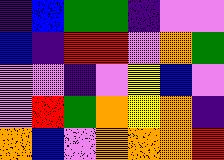[["indigo", "blue", "green", "green", "indigo", "violet", "violet"], ["blue", "indigo", "red", "red", "violet", "orange", "green"], ["violet", "violet", "indigo", "violet", "yellow", "blue", "violet"], ["violet", "red", "green", "orange", "yellow", "orange", "indigo"], ["orange", "blue", "violet", "orange", "orange", "orange", "red"]]